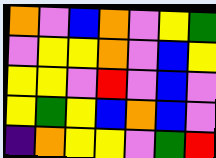[["orange", "violet", "blue", "orange", "violet", "yellow", "green"], ["violet", "yellow", "yellow", "orange", "violet", "blue", "yellow"], ["yellow", "yellow", "violet", "red", "violet", "blue", "violet"], ["yellow", "green", "yellow", "blue", "orange", "blue", "violet"], ["indigo", "orange", "yellow", "yellow", "violet", "green", "red"]]